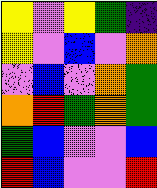[["yellow", "violet", "yellow", "green", "indigo"], ["yellow", "violet", "blue", "violet", "orange"], ["violet", "blue", "violet", "orange", "green"], ["orange", "red", "green", "orange", "green"], ["green", "blue", "violet", "violet", "blue"], ["red", "blue", "violet", "violet", "red"]]